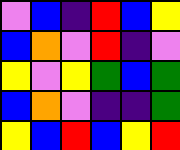[["violet", "blue", "indigo", "red", "blue", "yellow"], ["blue", "orange", "violet", "red", "indigo", "violet"], ["yellow", "violet", "yellow", "green", "blue", "green"], ["blue", "orange", "violet", "indigo", "indigo", "green"], ["yellow", "blue", "red", "blue", "yellow", "red"]]